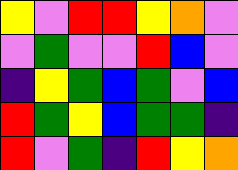[["yellow", "violet", "red", "red", "yellow", "orange", "violet"], ["violet", "green", "violet", "violet", "red", "blue", "violet"], ["indigo", "yellow", "green", "blue", "green", "violet", "blue"], ["red", "green", "yellow", "blue", "green", "green", "indigo"], ["red", "violet", "green", "indigo", "red", "yellow", "orange"]]